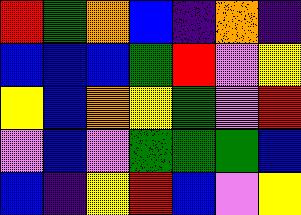[["red", "green", "orange", "blue", "indigo", "orange", "indigo"], ["blue", "blue", "blue", "green", "red", "violet", "yellow"], ["yellow", "blue", "orange", "yellow", "green", "violet", "red"], ["violet", "blue", "violet", "green", "green", "green", "blue"], ["blue", "indigo", "yellow", "red", "blue", "violet", "yellow"]]